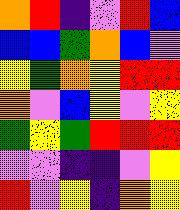[["orange", "red", "indigo", "violet", "red", "blue"], ["blue", "blue", "green", "orange", "blue", "violet"], ["yellow", "green", "orange", "yellow", "red", "red"], ["orange", "violet", "blue", "yellow", "violet", "yellow"], ["green", "yellow", "green", "red", "red", "red"], ["violet", "violet", "indigo", "indigo", "violet", "yellow"], ["red", "violet", "yellow", "indigo", "orange", "yellow"]]